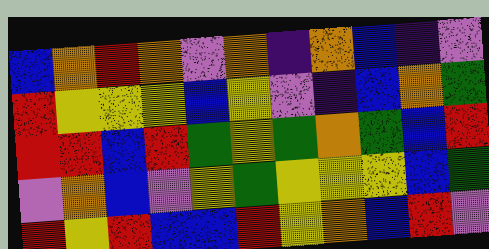[["blue", "orange", "red", "orange", "violet", "orange", "indigo", "orange", "blue", "indigo", "violet"], ["red", "yellow", "yellow", "yellow", "blue", "yellow", "violet", "indigo", "blue", "orange", "green"], ["red", "red", "blue", "red", "green", "yellow", "green", "orange", "green", "blue", "red"], ["violet", "orange", "blue", "violet", "yellow", "green", "yellow", "yellow", "yellow", "blue", "green"], ["red", "yellow", "red", "blue", "blue", "red", "yellow", "orange", "blue", "red", "violet"]]